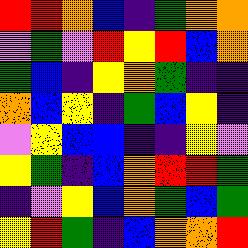[["red", "red", "orange", "blue", "indigo", "green", "orange", "orange"], ["violet", "green", "violet", "red", "yellow", "red", "blue", "orange"], ["green", "blue", "indigo", "yellow", "orange", "green", "indigo", "indigo"], ["orange", "blue", "yellow", "indigo", "green", "blue", "yellow", "indigo"], ["violet", "yellow", "blue", "blue", "indigo", "indigo", "yellow", "violet"], ["yellow", "green", "indigo", "blue", "orange", "red", "red", "green"], ["indigo", "violet", "yellow", "blue", "orange", "green", "blue", "green"], ["yellow", "red", "green", "indigo", "blue", "orange", "orange", "red"]]